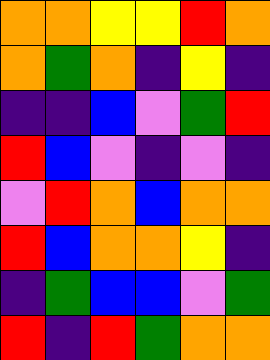[["orange", "orange", "yellow", "yellow", "red", "orange"], ["orange", "green", "orange", "indigo", "yellow", "indigo"], ["indigo", "indigo", "blue", "violet", "green", "red"], ["red", "blue", "violet", "indigo", "violet", "indigo"], ["violet", "red", "orange", "blue", "orange", "orange"], ["red", "blue", "orange", "orange", "yellow", "indigo"], ["indigo", "green", "blue", "blue", "violet", "green"], ["red", "indigo", "red", "green", "orange", "orange"]]